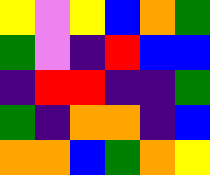[["yellow", "violet", "yellow", "blue", "orange", "green"], ["green", "violet", "indigo", "red", "blue", "blue"], ["indigo", "red", "red", "indigo", "indigo", "green"], ["green", "indigo", "orange", "orange", "indigo", "blue"], ["orange", "orange", "blue", "green", "orange", "yellow"]]